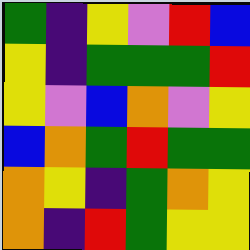[["green", "indigo", "yellow", "violet", "red", "blue"], ["yellow", "indigo", "green", "green", "green", "red"], ["yellow", "violet", "blue", "orange", "violet", "yellow"], ["blue", "orange", "green", "red", "green", "green"], ["orange", "yellow", "indigo", "green", "orange", "yellow"], ["orange", "indigo", "red", "green", "yellow", "yellow"]]